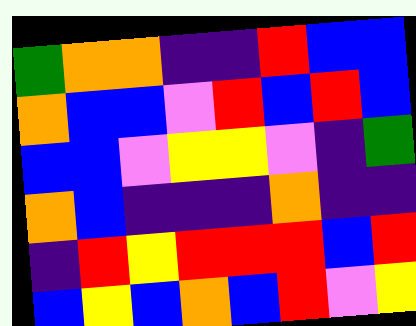[["green", "orange", "orange", "indigo", "indigo", "red", "blue", "blue"], ["orange", "blue", "blue", "violet", "red", "blue", "red", "blue"], ["blue", "blue", "violet", "yellow", "yellow", "violet", "indigo", "green"], ["orange", "blue", "indigo", "indigo", "indigo", "orange", "indigo", "indigo"], ["indigo", "red", "yellow", "red", "red", "red", "blue", "red"], ["blue", "yellow", "blue", "orange", "blue", "red", "violet", "yellow"]]